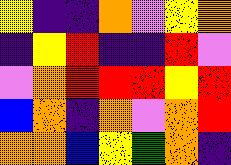[["yellow", "indigo", "indigo", "orange", "violet", "yellow", "orange"], ["indigo", "yellow", "red", "indigo", "indigo", "red", "violet"], ["violet", "orange", "red", "red", "red", "yellow", "red"], ["blue", "orange", "indigo", "orange", "violet", "orange", "red"], ["orange", "orange", "blue", "yellow", "green", "orange", "indigo"]]